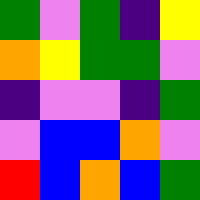[["green", "violet", "green", "indigo", "yellow"], ["orange", "yellow", "green", "green", "violet"], ["indigo", "violet", "violet", "indigo", "green"], ["violet", "blue", "blue", "orange", "violet"], ["red", "blue", "orange", "blue", "green"]]